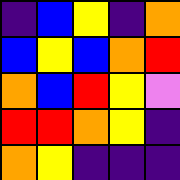[["indigo", "blue", "yellow", "indigo", "orange"], ["blue", "yellow", "blue", "orange", "red"], ["orange", "blue", "red", "yellow", "violet"], ["red", "red", "orange", "yellow", "indigo"], ["orange", "yellow", "indigo", "indigo", "indigo"]]